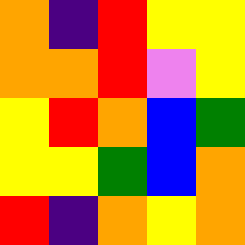[["orange", "indigo", "red", "yellow", "yellow"], ["orange", "orange", "red", "violet", "yellow"], ["yellow", "red", "orange", "blue", "green"], ["yellow", "yellow", "green", "blue", "orange"], ["red", "indigo", "orange", "yellow", "orange"]]